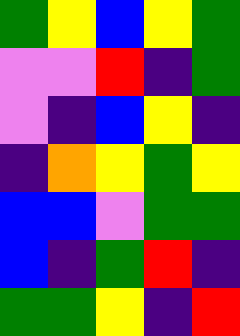[["green", "yellow", "blue", "yellow", "green"], ["violet", "violet", "red", "indigo", "green"], ["violet", "indigo", "blue", "yellow", "indigo"], ["indigo", "orange", "yellow", "green", "yellow"], ["blue", "blue", "violet", "green", "green"], ["blue", "indigo", "green", "red", "indigo"], ["green", "green", "yellow", "indigo", "red"]]